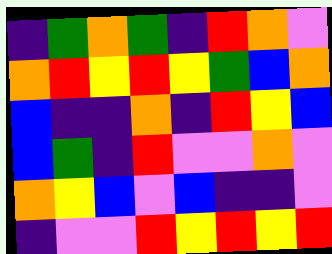[["indigo", "green", "orange", "green", "indigo", "red", "orange", "violet"], ["orange", "red", "yellow", "red", "yellow", "green", "blue", "orange"], ["blue", "indigo", "indigo", "orange", "indigo", "red", "yellow", "blue"], ["blue", "green", "indigo", "red", "violet", "violet", "orange", "violet"], ["orange", "yellow", "blue", "violet", "blue", "indigo", "indigo", "violet"], ["indigo", "violet", "violet", "red", "yellow", "red", "yellow", "red"]]